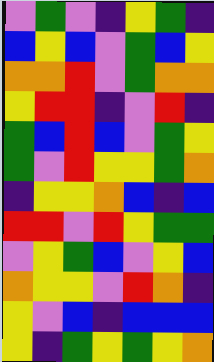[["violet", "green", "violet", "indigo", "yellow", "green", "indigo"], ["blue", "yellow", "blue", "violet", "green", "blue", "yellow"], ["orange", "orange", "red", "violet", "green", "orange", "orange"], ["yellow", "red", "red", "indigo", "violet", "red", "indigo"], ["green", "blue", "red", "blue", "violet", "green", "yellow"], ["green", "violet", "red", "yellow", "yellow", "green", "orange"], ["indigo", "yellow", "yellow", "orange", "blue", "indigo", "blue"], ["red", "red", "violet", "red", "yellow", "green", "green"], ["violet", "yellow", "green", "blue", "violet", "yellow", "blue"], ["orange", "yellow", "yellow", "violet", "red", "orange", "indigo"], ["yellow", "violet", "blue", "indigo", "blue", "blue", "blue"], ["yellow", "indigo", "green", "yellow", "green", "yellow", "orange"]]